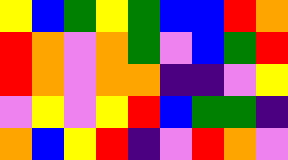[["yellow", "blue", "green", "yellow", "green", "blue", "blue", "red", "orange"], ["red", "orange", "violet", "orange", "green", "violet", "blue", "green", "red"], ["red", "orange", "violet", "orange", "orange", "indigo", "indigo", "violet", "yellow"], ["violet", "yellow", "violet", "yellow", "red", "blue", "green", "green", "indigo"], ["orange", "blue", "yellow", "red", "indigo", "violet", "red", "orange", "violet"]]